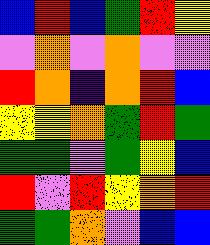[["blue", "red", "blue", "green", "red", "yellow"], ["violet", "orange", "violet", "orange", "violet", "violet"], ["red", "orange", "indigo", "orange", "red", "blue"], ["yellow", "yellow", "orange", "green", "red", "green"], ["green", "green", "violet", "green", "yellow", "blue"], ["red", "violet", "red", "yellow", "orange", "red"], ["green", "green", "orange", "violet", "blue", "blue"]]